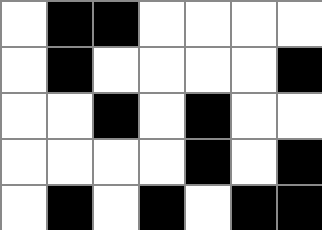[["white", "black", "black", "white", "white", "white", "white"], ["white", "black", "white", "white", "white", "white", "black"], ["white", "white", "black", "white", "black", "white", "white"], ["white", "white", "white", "white", "black", "white", "black"], ["white", "black", "white", "black", "white", "black", "black"]]